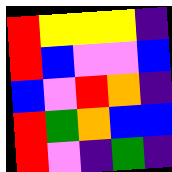[["red", "yellow", "yellow", "yellow", "indigo"], ["red", "blue", "violet", "violet", "blue"], ["blue", "violet", "red", "orange", "indigo"], ["red", "green", "orange", "blue", "blue"], ["red", "violet", "indigo", "green", "indigo"]]